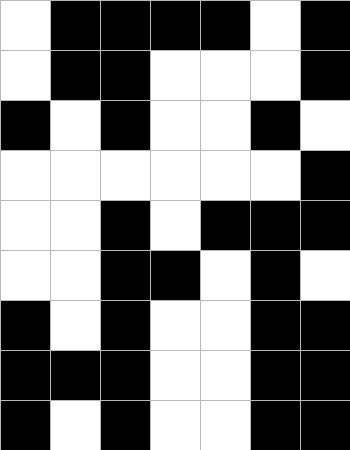[["white", "black", "black", "black", "black", "white", "black"], ["white", "black", "black", "white", "white", "white", "black"], ["black", "white", "black", "white", "white", "black", "white"], ["white", "white", "white", "white", "white", "white", "black"], ["white", "white", "black", "white", "black", "black", "black"], ["white", "white", "black", "black", "white", "black", "white"], ["black", "white", "black", "white", "white", "black", "black"], ["black", "black", "black", "white", "white", "black", "black"], ["black", "white", "black", "white", "white", "black", "black"]]